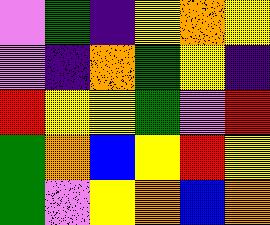[["violet", "green", "indigo", "yellow", "orange", "yellow"], ["violet", "indigo", "orange", "green", "yellow", "indigo"], ["red", "yellow", "yellow", "green", "violet", "red"], ["green", "orange", "blue", "yellow", "red", "yellow"], ["green", "violet", "yellow", "orange", "blue", "orange"]]